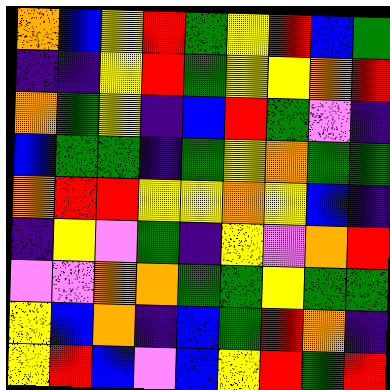[["orange", "blue", "yellow", "red", "green", "yellow", "red", "blue", "green"], ["indigo", "indigo", "yellow", "red", "green", "yellow", "yellow", "orange", "red"], ["orange", "green", "yellow", "indigo", "blue", "red", "green", "violet", "indigo"], ["blue", "green", "green", "indigo", "green", "yellow", "orange", "green", "green"], ["orange", "red", "red", "yellow", "yellow", "orange", "yellow", "blue", "indigo"], ["indigo", "yellow", "violet", "green", "indigo", "yellow", "violet", "orange", "red"], ["violet", "violet", "orange", "orange", "green", "green", "yellow", "green", "green"], ["yellow", "blue", "orange", "indigo", "blue", "green", "red", "orange", "indigo"], ["yellow", "red", "blue", "violet", "blue", "yellow", "red", "green", "red"]]